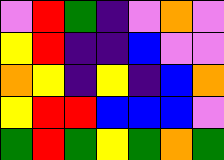[["violet", "red", "green", "indigo", "violet", "orange", "violet"], ["yellow", "red", "indigo", "indigo", "blue", "violet", "violet"], ["orange", "yellow", "indigo", "yellow", "indigo", "blue", "orange"], ["yellow", "red", "red", "blue", "blue", "blue", "violet"], ["green", "red", "green", "yellow", "green", "orange", "green"]]